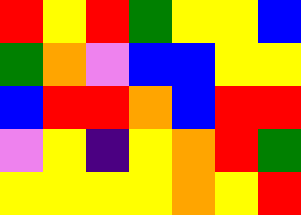[["red", "yellow", "red", "green", "yellow", "yellow", "blue"], ["green", "orange", "violet", "blue", "blue", "yellow", "yellow"], ["blue", "red", "red", "orange", "blue", "red", "red"], ["violet", "yellow", "indigo", "yellow", "orange", "red", "green"], ["yellow", "yellow", "yellow", "yellow", "orange", "yellow", "red"]]